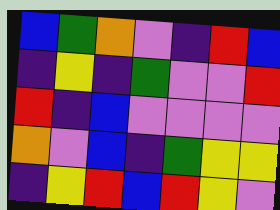[["blue", "green", "orange", "violet", "indigo", "red", "blue"], ["indigo", "yellow", "indigo", "green", "violet", "violet", "red"], ["red", "indigo", "blue", "violet", "violet", "violet", "violet"], ["orange", "violet", "blue", "indigo", "green", "yellow", "yellow"], ["indigo", "yellow", "red", "blue", "red", "yellow", "violet"]]